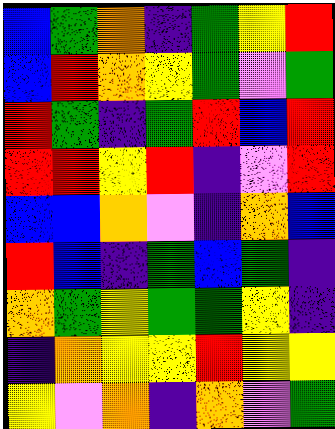[["blue", "green", "orange", "indigo", "green", "yellow", "red"], ["blue", "red", "orange", "yellow", "green", "violet", "green"], ["red", "green", "indigo", "green", "red", "blue", "red"], ["red", "red", "yellow", "red", "indigo", "violet", "red"], ["blue", "blue", "orange", "violet", "indigo", "orange", "blue"], ["red", "blue", "indigo", "green", "blue", "green", "indigo"], ["orange", "green", "yellow", "green", "green", "yellow", "indigo"], ["indigo", "orange", "yellow", "yellow", "red", "yellow", "yellow"], ["yellow", "violet", "orange", "indigo", "orange", "violet", "green"]]